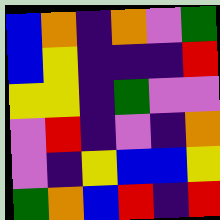[["blue", "orange", "indigo", "orange", "violet", "green"], ["blue", "yellow", "indigo", "indigo", "indigo", "red"], ["yellow", "yellow", "indigo", "green", "violet", "violet"], ["violet", "red", "indigo", "violet", "indigo", "orange"], ["violet", "indigo", "yellow", "blue", "blue", "yellow"], ["green", "orange", "blue", "red", "indigo", "red"]]